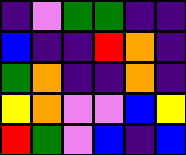[["indigo", "violet", "green", "green", "indigo", "indigo"], ["blue", "indigo", "indigo", "red", "orange", "indigo"], ["green", "orange", "indigo", "indigo", "orange", "indigo"], ["yellow", "orange", "violet", "violet", "blue", "yellow"], ["red", "green", "violet", "blue", "indigo", "blue"]]